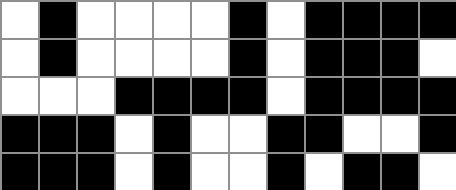[["white", "black", "white", "white", "white", "white", "black", "white", "black", "black", "black", "black"], ["white", "black", "white", "white", "white", "white", "black", "white", "black", "black", "black", "white"], ["white", "white", "white", "black", "black", "black", "black", "white", "black", "black", "black", "black"], ["black", "black", "black", "white", "black", "white", "white", "black", "black", "white", "white", "black"], ["black", "black", "black", "white", "black", "white", "white", "black", "white", "black", "black", "white"]]